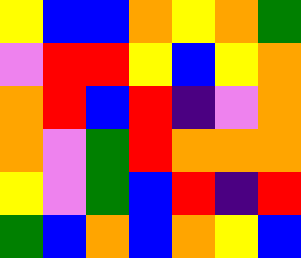[["yellow", "blue", "blue", "orange", "yellow", "orange", "green"], ["violet", "red", "red", "yellow", "blue", "yellow", "orange"], ["orange", "red", "blue", "red", "indigo", "violet", "orange"], ["orange", "violet", "green", "red", "orange", "orange", "orange"], ["yellow", "violet", "green", "blue", "red", "indigo", "red"], ["green", "blue", "orange", "blue", "orange", "yellow", "blue"]]